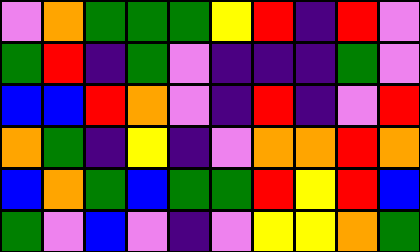[["violet", "orange", "green", "green", "green", "yellow", "red", "indigo", "red", "violet"], ["green", "red", "indigo", "green", "violet", "indigo", "indigo", "indigo", "green", "violet"], ["blue", "blue", "red", "orange", "violet", "indigo", "red", "indigo", "violet", "red"], ["orange", "green", "indigo", "yellow", "indigo", "violet", "orange", "orange", "red", "orange"], ["blue", "orange", "green", "blue", "green", "green", "red", "yellow", "red", "blue"], ["green", "violet", "blue", "violet", "indigo", "violet", "yellow", "yellow", "orange", "green"]]